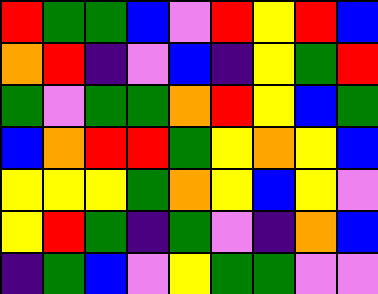[["red", "green", "green", "blue", "violet", "red", "yellow", "red", "blue"], ["orange", "red", "indigo", "violet", "blue", "indigo", "yellow", "green", "red"], ["green", "violet", "green", "green", "orange", "red", "yellow", "blue", "green"], ["blue", "orange", "red", "red", "green", "yellow", "orange", "yellow", "blue"], ["yellow", "yellow", "yellow", "green", "orange", "yellow", "blue", "yellow", "violet"], ["yellow", "red", "green", "indigo", "green", "violet", "indigo", "orange", "blue"], ["indigo", "green", "blue", "violet", "yellow", "green", "green", "violet", "violet"]]